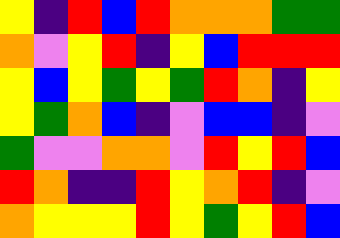[["yellow", "indigo", "red", "blue", "red", "orange", "orange", "orange", "green", "green"], ["orange", "violet", "yellow", "red", "indigo", "yellow", "blue", "red", "red", "red"], ["yellow", "blue", "yellow", "green", "yellow", "green", "red", "orange", "indigo", "yellow"], ["yellow", "green", "orange", "blue", "indigo", "violet", "blue", "blue", "indigo", "violet"], ["green", "violet", "violet", "orange", "orange", "violet", "red", "yellow", "red", "blue"], ["red", "orange", "indigo", "indigo", "red", "yellow", "orange", "red", "indigo", "violet"], ["orange", "yellow", "yellow", "yellow", "red", "yellow", "green", "yellow", "red", "blue"]]